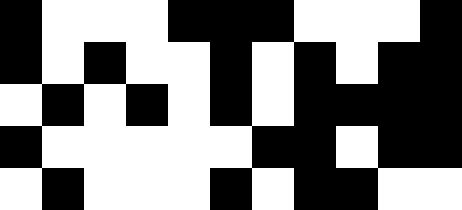[["black", "white", "white", "white", "black", "black", "black", "white", "white", "white", "black"], ["black", "white", "black", "white", "white", "black", "white", "black", "white", "black", "black"], ["white", "black", "white", "black", "white", "black", "white", "black", "black", "black", "black"], ["black", "white", "white", "white", "white", "white", "black", "black", "white", "black", "black"], ["white", "black", "white", "white", "white", "black", "white", "black", "black", "white", "white"]]